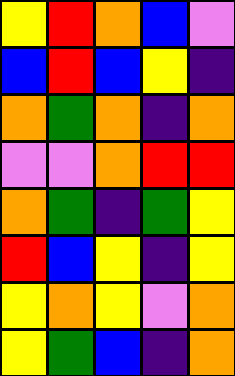[["yellow", "red", "orange", "blue", "violet"], ["blue", "red", "blue", "yellow", "indigo"], ["orange", "green", "orange", "indigo", "orange"], ["violet", "violet", "orange", "red", "red"], ["orange", "green", "indigo", "green", "yellow"], ["red", "blue", "yellow", "indigo", "yellow"], ["yellow", "orange", "yellow", "violet", "orange"], ["yellow", "green", "blue", "indigo", "orange"]]